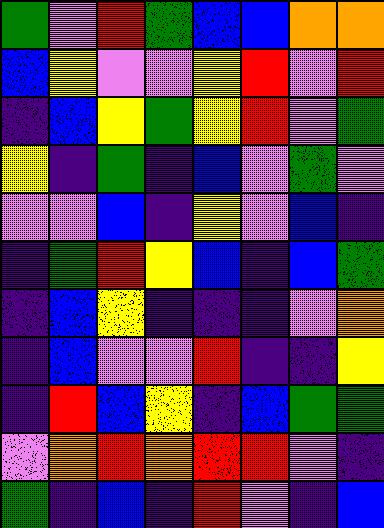[["green", "violet", "red", "green", "blue", "blue", "orange", "orange"], ["blue", "yellow", "violet", "violet", "yellow", "red", "violet", "red"], ["indigo", "blue", "yellow", "green", "yellow", "red", "violet", "green"], ["yellow", "indigo", "green", "indigo", "blue", "violet", "green", "violet"], ["violet", "violet", "blue", "indigo", "yellow", "violet", "blue", "indigo"], ["indigo", "green", "red", "yellow", "blue", "indigo", "blue", "green"], ["indigo", "blue", "yellow", "indigo", "indigo", "indigo", "violet", "orange"], ["indigo", "blue", "violet", "violet", "red", "indigo", "indigo", "yellow"], ["indigo", "red", "blue", "yellow", "indigo", "blue", "green", "green"], ["violet", "orange", "red", "orange", "red", "red", "violet", "indigo"], ["green", "indigo", "blue", "indigo", "red", "violet", "indigo", "blue"]]